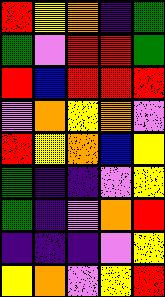[["red", "yellow", "orange", "indigo", "green"], ["green", "violet", "red", "red", "green"], ["red", "blue", "red", "red", "red"], ["violet", "orange", "yellow", "orange", "violet"], ["red", "yellow", "orange", "blue", "yellow"], ["green", "indigo", "indigo", "violet", "yellow"], ["green", "indigo", "violet", "orange", "red"], ["indigo", "indigo", "indigo", "violet", "yellow"], ["yellow", "orange", "violet", "yellow", "red"]]